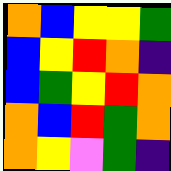[["orange", "blue", "yellow", "yellow", "green"], ["blue", "yellow", "red", "orange", "indigo"], ["blue", "green", "yellow", "red", "orange"], ["orange", "blue", "red", "green", "orange"], ["orange", "yellow", "violet", "green", "indigo"]]